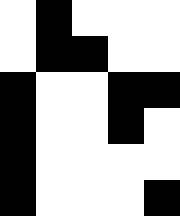[["white", "black", "white", "white", "white"], ["white", "black", "black", "white", "white"], ["black", "white", "white", "black", "black"], ["black", "white", "white", "black", "white"], ["black", "white", "white", "white", "white"], ["black", "white", "white", "white", "black"]]